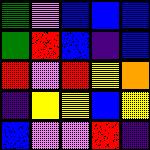[["green", "violet", "blue", "blue", "blue"], ["green", "red", "blue", "indigo", "blue"], ["red", "violet", "red", "yellow", "orange"], ["indigo", "yellow", "yellow", "blue", "yellow"], ["blue", "violet", "violet", "red", "indigo"]]